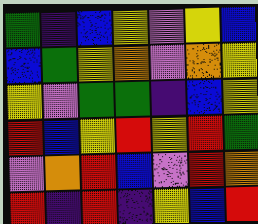[["green", "indigo", "blue", "yellow", "violet", "yellow", "blue"], ["blue", "green", "yellow", "orange", "violet", "orange", "yellow"], ["yellow", "violet", "green", "green", "indigo", "blue", "yellow"], ["red", "blue", "yellow", "red", "yellow", "red", "green"], ["violet", "orange", "red", "blue", "violet", "red", "orange"], ["red", "indigo", "red", "indigo", "yellow", "blue", "red"]]